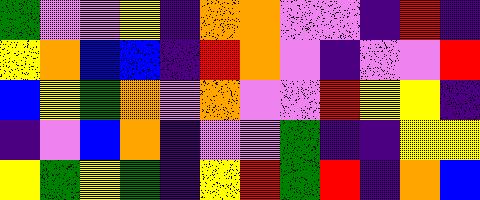[["green", "violet", "violet", "yellow", "indigo", "orange", "orange", "violet", "violet", "indigo", "red", "indigo"], ["yellow", "orange", "blue", "blue", "indigo", "red", "orange", "violet", "indigo", "violet", "violet", "red"], ["blue", "yellow", "green", "orange", "violet", "orange", "violet", "violet", "red", "yellow", "yellow", "indigo"], ["indigo", "violet", "blue", "orange", "indigo", "violet", "violet", "green", "indigo", "indigo", "yellow", "yellow"], ["yellow", "green", "yellow", "green", "indigo", "yellow", "red", "green", "red", "indigo", "orange", "blue"]]